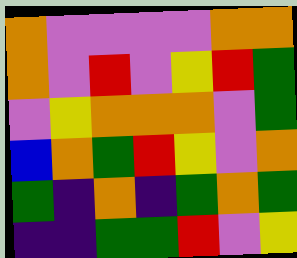[["orange", "violet", "violet", "violet", "violet", "orange", "orange"], ["orange", "violet", "red", "violet", "yellow", "red", "green"], ["violet", "yellow", "orange", "orange", "orange", "violet", "green"], ["blue", "orange", "green", "red", "yellow", "violet", "orange"], ["green", "indigo", "orange", "indigo", "green", "orange", "green"], ["indigo", "indigo", "green", "green", "red", "violet", "yellow"]]